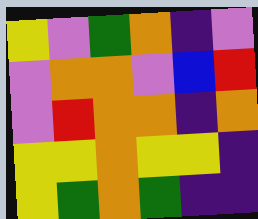[["yellow", "violet", "green", "orange", "indigo", "violet"], ["violet", "orange", "orange", "violet", "blue", "red"], ["violet", "red", "orange", "orange", "indigo", "orange"], ["yellow", "yellow", "orange", "yellow", "yellow", "indigo"], ["yellow", "green", "orange", "green", "indigo", "indigo"]]